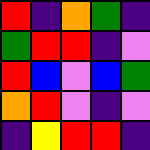[["red", "indigo", "orange", "green", "indigo"], ["green", "red", "red", "indigo", "violet"], ["red", "blue", "violet", "blue", "green"], ["orange", "red", "violet", "indigo", "violet"], ["indigo", "yellow", "red", "red", "indigo"]]